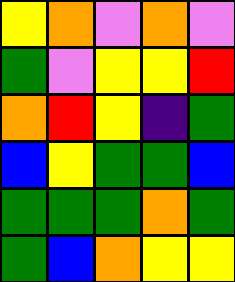[["yellow", "orange", "violet", "orange", "violet"], ["green", "violet", "yellow", "yellow", "red"], ["orange", "red", "yellow", "indigo", "green"], ["blue", "yellow", "green", "green", "blue"], ["green", "green", "green", "orange", "green"], ["green", "blue", "orange", "yellow", "yellow"]]